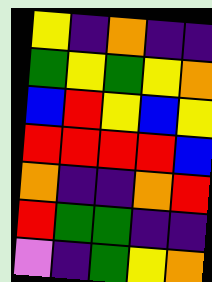[["yellow", "indigo", "orange", "indigo", "indigo"], ["green", "yellow", "green", "yellow", "orange"], ["blue", "red", "yellow", "blue", "yellow"], ["red", "red", "red", "red", "blue"], ["orange", "indigo", "indigo", "orange", "red"], ["red", "green", "green", "indigo", "indigo"], ["violet", "indigo", "green", "yellow", "orange"]]